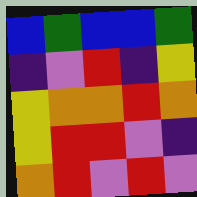[["blue", "green", "blue", "blue", "green"], ["indigo", "violet", "red", "indigo", "yellow"], ["yellow", "orange", "orange", "red", "orange"], ["yellow", "red", "red", "violet", "indigo"], ["orange", "red", "violet", "red", "violet"]]